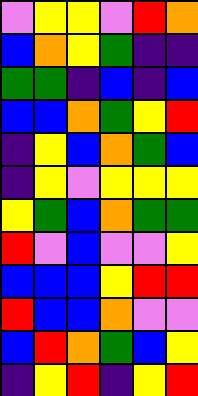[["violet", "yellow", "yellow", "violet", "red", "orange"], ["blue", "orange", "yellow", "green", "indigo", "indigo"], ["green", "green", "indigo", "blue", "indigo", "blue"], ["blue", "blue", "orange", "green", "yellow", "red"], ["indigo", "yellow", "blue", "orange", "green", "blue"], ["indigo", "yellow", "violet", "yellow", "yellow", "yellow"], ["yellow", "green", "blue", "orange", "green", "green"], ["red", "violet", "blue", "violet", "violet", "yellow"], ["blue", "blue", "blue", "yellow", "red", "red"], ["red", "blue", "blue", "orange", "violet", "violet"], ["blue", "red", "orange", "green", "blue", "yellow"], ["indigo", "yellow", "red", "indigo", "yellow", "red"]]